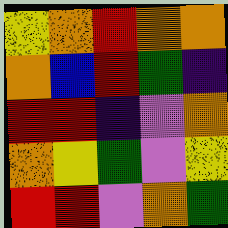[["yellow", "orange", "red", "orange", "orange"], ["orange", "blue", "red", "green", "indigo"], ["red", "red", "indigo", "violet", "orange"], ["orange", "yellow", "green", "violet", "yellow"], ["red", "red", "violet", "orange", "green"]]